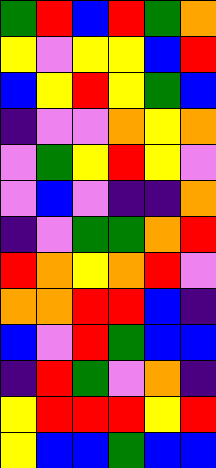[["green", "red", "blue", "red", "green", "orange"], ["yellow", "violet", "yellow", "yellow", "blue", "red"], ["blue", "yellow", "red", "yellow", "green", "blue"], ["indigo", "violet", "violet", "orange", "yellow", "orange"], ["violet", "green", "yellow", "red", "yellow", "violet"], ["violet", "blue", "violet", "indigo", "indigo", "orange"], ["indigo", "violet", "green", "green", "orange", "red"], ["red", "orange", "yellow", "orange", "red", "violet"], ["orange", "orange", "red", "red", "blue", "indigo"], ["blue", "violet", "red", "green", "blue", "blue"], ["indigo", "red", "green", "violet", "orange", "indigo"], ["yellow", "red", "red", "red", "yellow", "red"], ["yellow", "blue", "blue", "green", "blue", "blue"]]